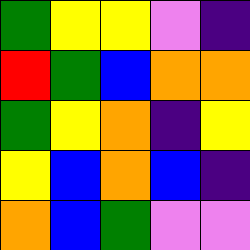[["green", "yellow", "yellow", "violet", "indigo"], ["red", "green", "blue", "orange", "orange"], ["green", "yellow", "orange", "indigo", "yellow"], ["yellow", "blue", "orange", "blue", "indigo"], ["orange", "blue", "green", "violet", "violet"]]